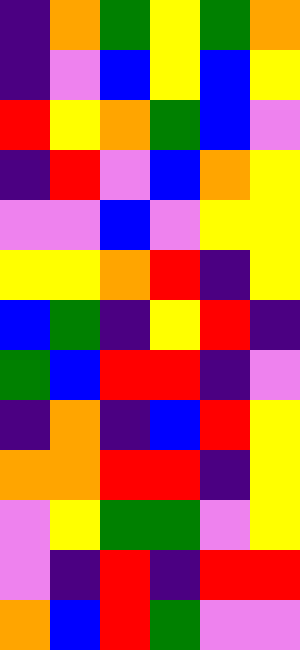[["indigo", "orange", "green", "yellow", "green", "orange"], ["indigo", "violet", "blue", "yellow", "blue", "yellow"], ["red", "yellow", "orange", "green", "blue", "violet"], ["indigo", "red", "violet", "blue", "orange", "yellow"], ["violet", "violet", "blue", "violet", "yellow", "yellow"], ["yellow", "yellow", "orange", "red", "indigo", "yellow"], ["blue", "green", "indigo", "yellow", "red", "indigo"], ["green", "blue", "red", "red", "indigo", "violet"], ["indigo", "orange", "indigo", "blue", "red", "yellow"], ["orange", "orange", "red", "red", "indigo", "yellow"], ["violet", "yellow", "green", "green", "violet", "yellow"], ["violet", "indigo", "red", "indigo", "red", "red"], ["orange", "blue", "red", "green", "violet", "violet"]]